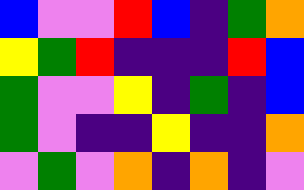[["blue", "violet", "violet", "red", "blue", "indigo", "green", "orange"], ["yellow", "green", "red", "indigo", "indigo", "indigo", "red", "blue"], ["green", "violet", "violet", "yellow", "indigo", "green", "indigo", "blue"], ["green", "violet", "indigo", "indigo", "yellow", "indigo", "indigo", "orange"], ["violet", "green", "violet", "orange", "indigo", "orange", "indigo", "violet"]]